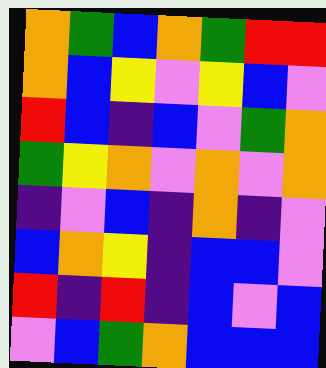[["orange", "green", "blue", "orange", "green", "red", "red"], ["orange", "blue", "yellow", "violet", "yellow", "blue", "violet"], ["red", "blue", "indigo", "blue", "violet", "green", "orange"], ["green", "yellow", "orange", "violet", "orange", "violet", "orange"], ["indigo", "violet", "blue", "indigo", "orange", "indigo", "violet"], ["blue", "orange", "yellow", "indigo", "blue", "blue", "violet"], ["red", "indigo", "red", "indigo", "blue", "violet", "blue"], ["violet", "blue", "green", "orange", "blue", "blue", "blue"]]